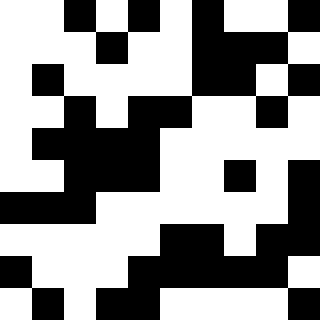[["white", "white", "black", "white", "black", "white", "black", "white", "white", "black"], ["white", "white", "white", "black", "white", "white", "black", "black", "black", "white"], ["white", "black", "white", "white", "white", "white", "black", "black", "white", "black"], ["white", "white", "black", "white", "black", "black", "white", "white", "black", "white"], ["white", "black", "black", "black", "black", "white", "white", "white", "white", "white"], ["white", "white", "black", "black", "black", "white", "white", "black", "white", "black"], ["black", "black", "black", "white", "white", "white", "white", "white", "white", "black"], ["white", "white", "white", "white", "white", "black", "black", "white", "black", "black"], ["black", "white", "white", "white", "black", "black", "black", "black", "black", "white"], ["white", "black", "white", "black", "black", "white", "white", "white", "white", "black"]]